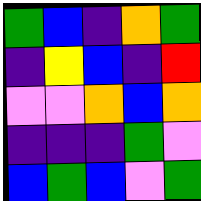[["green", "blue", "indigo", "orange", "green"], ["indigo", "yellow", "blue", "indigo", "red"], ["violet", "violet", "orange", "blue", "orange"], ["indigo", "indigo", "indigo", "green", "violet"], ["blue", "green", "blue", "violet", "green"]]